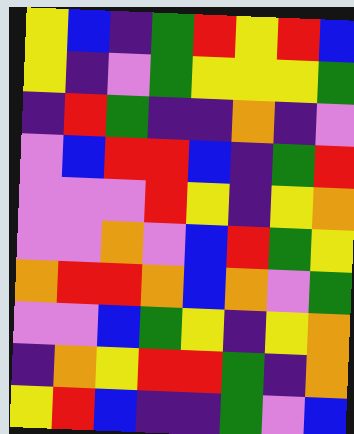[["yellow", "blue", "indigo", "green", "red", "yellow", "red", "blue"], ["yellow", "indigo", "violet", "green", "yellow", "yellow", "yellow", "green"], ["indigo", "red", "green", "indigo", "indigo", "orange", "indigo", "violet"], ["violet", "blue", "red", "red", "blue", "indigo", "green", "red"], ["violet", "violet", "violet", "red", "yellow", "indigo", "yellow", "orange"], ["violet", "violet", "orange", "violet", "blue", "red", "green", "yellow"], ["orange", "red", "red", "orange", "blue", "orange", "violet", "green"], ["violet", "violet", "blue", "green", "yellow", "indigo", "yellow", "orange"], ["indigo", "orange", "yellow", "red", "red", "green", "indigo", "orange"], ["yellow", "red", "blue", "indigo", "indigo", "green", "violet", "blue"]]